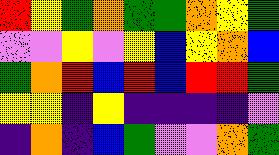[["red", "yellow", "green", "orange", "green", "green", "orange", "yellow", "green"], ["violet", "violet", "yellow", "violet", "yellow", "blue", "yellow", "orange", "blue"], ["green", "orange", "red", "blue", "red", "blue", "red", "red", "green"], ["yellow", "yellow", "indigo", "yellow", "indigo", "indigo", "indigo", "indigo", "violet"], ["indigo", "orange", "indigo", "blue", "green", "violet", "violet", "orange", "green"]]